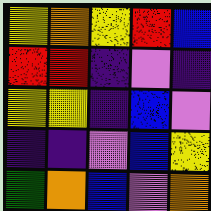[["yellow", "orange", "yellow", "red", "blue"], ["red", "red", "indigo", "violet", "indigo"], ["yellow", "yellow", "indigo", "blue", "violet"], ["indigo", "indigo", "violet", "blue", "yellow"], ["green", "orange", "blue", "violet", "orange"]]